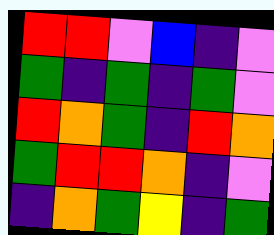[["red", "red", "violet", "blue", "indigo", "violet"], ["green", "indigo", "green", "indigo", "green", "violet"], ["red", "orange", "green", "indigo", "red", "orange"], ["green", "red", "red", "orange", "indigo", "violet"], ["indigo", "orange", "green", "yellow", "indigo", "green"]]